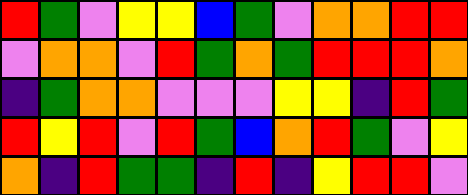[["red", "green", "violet", "yellow", "yellow", "blue", "green", "violet", "orange", "orange", "red", "red"], ["violet", "orange", "orange", "violet", "red", "green", "orange", "green", "red", "red", "red", "orange"], ["indigo", "green", "orange", "orange", "violet", "violet", "violet", "yellow", "yellow", "indigo", "red", "green"], ["red", "yellow", "red", "violet", "red", "green", "blue", "orange", "red", "green", "violet", "yellow"], ["orange", "indigo", "red", "green", "green", "indigo", "red", "indigo", "yellow", "red", "red", "violet"]]